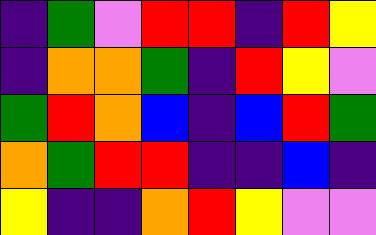[["indigo", "green", "violet", "red", "red", "indigo", "red", "yellow"], ["indigo", "orange", "orange", "green", "indigo", "red", "yellow", "violet"], ["green", "red", "orange", "blue", "indigo", "blue", "red", "green"], ["orange", "green", "red", "red", "indigo", "indigo", "blue", "indigo"], ["yellow", "indigo", "indigo", "orange", "red", "yellow", "violet", "violet"]]